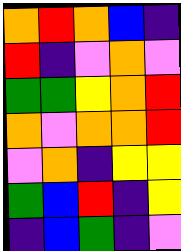[["orange", "red", "orange", "blue", "indigo"], ["red", "indigo", "violet", "orange", "violet"], ["green", "green", "yellow", "orange", "red"], ["orange", "violet", "orange", "orange", "red"], ["violet", "orange", "indigo", "yellow", "yellow"], ["green", "blue", "red", "indigo", "yellow"], ["indigo", "blue", "green", "indigo", "violet"]]